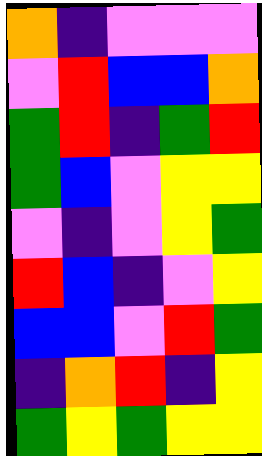[["orange", "indigo", "violet", "violet", "violet"], ["violet", "red", "blue", "blue", "orange"], ["green", "red", "indigo", "green", "red"], ["green", "blue", "violet", "yellow", "yellow"], ["violet", "indigo", "violet", "yellow", "green"], ["red", "blue", "indigo", "violet", "yellow"], ["blue", "blue", "violet", "red", "green"], ["indigo", "orange", "red", "indigo", "yellow"], ["green", "yellow", "green", "yellow", "yellow"]]